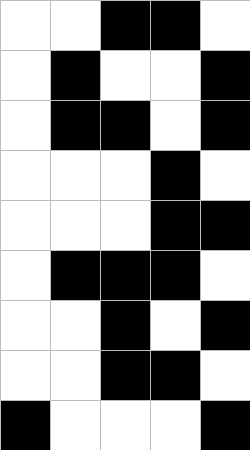[["white", "white", "black", "black", "white"], ["white", "black", "white", "white", "black"], ["white", "black", "black", "white", "black"], ["white", "white", "white", "black", "white"], ["white", "white", "white", "black", "black"], ["white", "black", "black", "black", "white"], ["white", "white", "black", "white", "black"], ["white", "white", "black", "black", "white"], ["black", "white", "white", "white", "black"]]